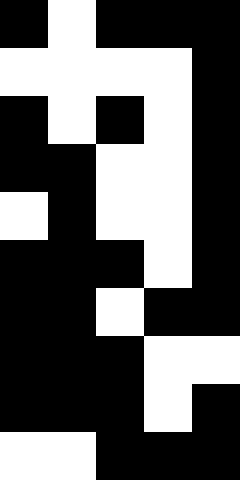[["black", "white", "black", "black", "black"], ["white", "white", "white", "white", "black"], ["black", "white", "black", "white", "black"], ["black", "black", "white", "white", "black"], ["white", "black", "white", "white", "black"], ["black", "black", "black", "white", "black"], ["black", "black", "white", "black", "black"], ["black", "black", "black", "white", "white"], ["black", "black", "black", "white", "black"], ["white", "white", "black", "black", "black"]]